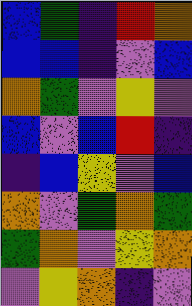[["blue", "green", "indigo", "red", "orange"], ["blue", "blue", "indigo", "violet", "blue"], ["orange", "green", "violet", "yellow", "violet"], ["blue", "violet", "blue", "red", "indigo"], ["indigo", "blue", "yellow", "violet", "blue"], ["orange", "violet", "green", "orange", "green"], ["green", "orange", "violet", "yellow", "orange"], ["violet", "yellow", "orange", "indigo", "violet"]]